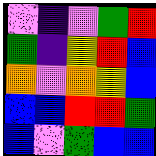[["violet", "indigo", "violet", "green", "red"], ["green", "indigo", "yellow", "red", "blue"], ["orange", "violet", "orange", "yellow", "blue"], ["blue", "blue", "red", "red", "green"], ["blue", "violet", "green", "blue", "blue"]]